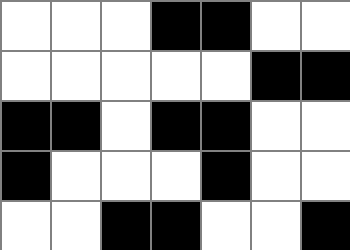[["white", "white", "white", "black", "black", "white", "white"], ["white", "white", "white", "white", "white", "black", "black"], ["black", "black", "white", "black", "black", "white", "white"], ["black", "white", "white", "white", "black", "white", "white"], ["white", "white", "black", "black", "white", "white", "black"]]